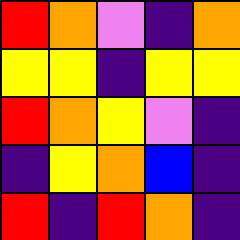[["red", "orange", "violet", "indigo", "orange"], ["yellow", "yellow", "indigo", "yellow", "yellow"], ["red", "orange", "yellow", "violet", "indigo"], ["indigo", "yellow", "orange", "blue", "indigo"], ["red", "indigo", "red", "orange", "indigo"]]